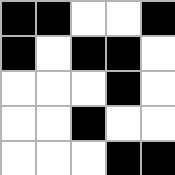[["black", "black", "white", "white", "black"], ["black", "white", "black", "black", "white"], ["white", "white", "white", "black", "white"], ["white", "white", "black", "white", "white"], ["white", "white", "white", "black", "black"]]